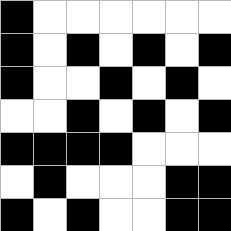[["black", "white", "white", "white", "white", "white", "white"], ["black", "white", "black", "white", "black", "white", "black"], ["black", "white", "white", "black", "white", "black", "white"], ["white", "white", "black", "white", "black", "white", "black"], ["black", "black", "black", "black", "white", "white", "white"], ["white", "black", "white", "white", "white", "black", "black"], ["black", "white", "black", "white", "white", "black", "black"]]